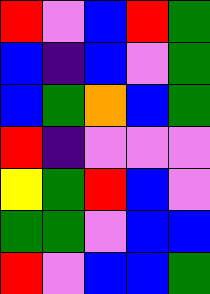[["red", "violet", "blue", "red", "green"], ["blue", "indigo", "blue", "violet", "green"], ["blue", "green", "orange", "blue", "green"], ["red", "indigo", "violet", "violet", "violet"], ["yellow", "green", "red", "blue", "violet"], ["green", "green", "violet", "blue", "blue"], ["red", "violet", "blue", "blue", "green"]]